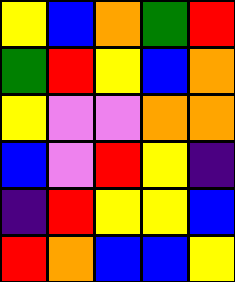[["yellow", "blue", "orange", "green", "red"], ["green", "red", "yellow", "blue", "orange"], ["yellow", "violet", "violet", "orange", "orange"], ["blue", "violet", "red", "yellow", "indigo"], ["indigo", "red", "yellow", "yellow", "blue"], ["red", "orange", "blue", "blue", "yellow"]]